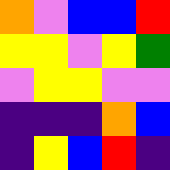[["orange", "violet", "blue", "blue", "red"], ["yellow", "yellow", "violet", "yellow", "green"], ["violet", "yellow", "yellow", "violet", "violet"], ["indigo", "indigo", "indigo", "orange", "blue"], ["indigo", "yellow", "blue", "red", "indigo"]]